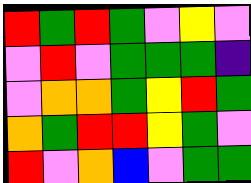[["red", "green", "red", "green", "violet", "yellow", "violet"], ["violet", "red", "violet", "green", "green", "green", "indigo"], ["violet", "orange", "orange", "green", "yellow", "red", "green"], ["orange", "green", "red", "red", "yellow", "green", "violet"], ["red", "violet", "orange", "blue", "violet", "green", "green"]]